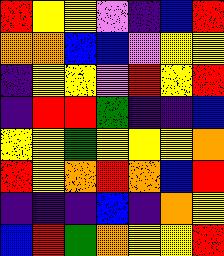[["red", "yellow", "yellow", "violet", "indigo", "blue", "red"], ["orange", "orange", "blue", "blue", "violet", "yellow", "yellow"], ["indigo", "yellow", "yellow", "violet", "red", "yellow", "red"], ["indigo", "red", "red", "green", "indigo", "indigo", "blue"], ["yellow", "yellow", "green", "yellow", "yellow", "yellow", "orange"], ["red", "yellow", "orange", "red", "orange", "blue", "red"], ["indigo", "indigo", "indigo", "blue", "indigo", "orange", "yellow"], ["blue", "red", "green", "orange", "yellow", "yellow", "red"]]